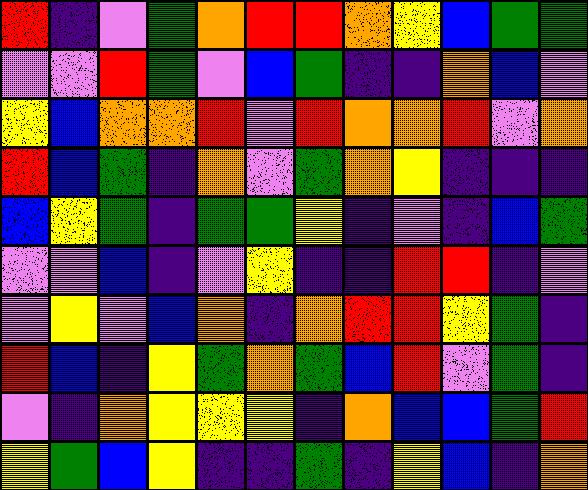[["red", "indigo", "violet", "green", "orange", "red", "red", "orange", "yellow", "blue", "green", "green"], ["violet", "violet", "red", "green", "violet", "blue", "green", "indigo", "indigo", "orange", "blue", "violet"], ["yellow", "blue", "orange", "orange", "red", "violet", "red", "orange", "orange", "red", "violet", "orange"], ["red", "blue", "green", "indigo", "orange", "violet", "green", "orange", "yellow", "indigo", "indigo", "indigo"], ["blue", "yellow", "green", "indigo", "green", "green", "yellow", "indigo", "violet", "indigo", "blue", "green"], ["violet", "violet", "blue", "indigo", "violet", "yellow", "indigo", "indigo", "red", "red", "indigo", "violet"], ["violet", "yellow", "violet", "blue", "orange", "indigo", "orange", "red", "red", "yellow", "green", "indigo"], ["red", "blue", "indigo", "yellow", "green", "orange", "green", "blue", "red", "violet", "green", "indigo"], ["violet", "indigo", "orange", "yellow", "yellow", "yellow", "indigo", "orange", "blue", "blue", "green", "red"], ["yellow", "green", "blue", "yellow", "indigo", "indigo", "green", "indigo", "yellow", "blue", "indigo", "orange"]]